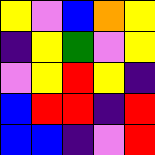[["yellow", "violet", "blue", "orange", "yellow"], ["indigo", "yellow", "green", "violet", "yellow"], ["violet", "yellow", "red", "yellow", "indigo"], ["blue", "red", "red", "indigo", "red"], ["blue", "blue", "indigo", "violet", "red"]]